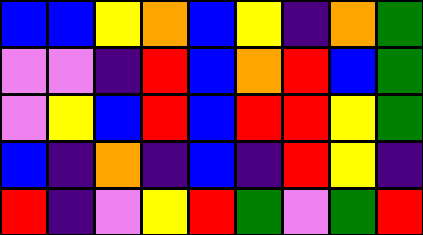[["blue", "blue", "yellow", "orange", "blue", "yellow", "indigo", "orange", "green"], ["violet", "violet", "indigo", "red", "blue", "orange", "red", "blue", "green"], ["violet", "yellow", "blue", "red", "blue", "red", "red", "yellow", "green"], ["blue", "indigo", "orange", "indigo", "blue", "indigo", "red", "yellow", "indigo"], ["red", "indigo", "violet", "yellow", "red", "green", "violet", "green", "red"]]